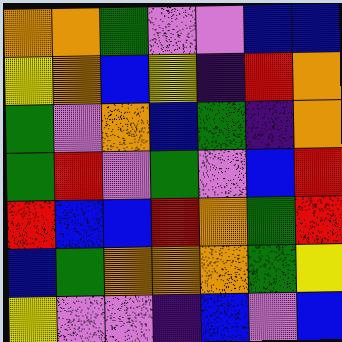[["orange", "orange", "green", "violet", "violet", "blue", "blue"], ["yellow", "orange", "blue", "yellow", "indigo", "red", "orange"], ["green", "violet", "orange", "blue", "green", "indigo", "orange"], ["green", "red", "violet", "green", "violet", "blue", "red"], ["red", "blue", "blue", "red", "orange", "green", "red"], ["blue", "green", "orange", "orange", "orange", "green", "yellow"], ["yellow", "violet", "violet", "indigo", "blue", "violet", "blue"]]